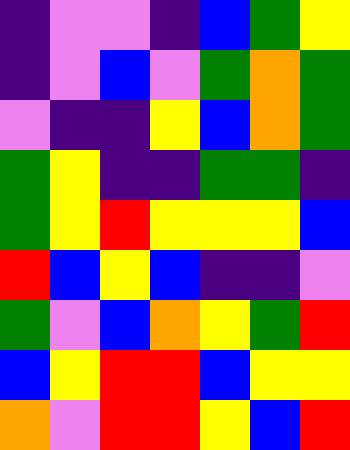[["indigo", "violet", "violet", "indigo", "blue", "green", "yellow"], ["indigo", "violet", "blue", "violet", "green", "orange", "green"], ["violet", "indigo", "indigo", "yellow", "blue", "orange", "green"], ["green", "yellow", "indigo", "indigo", "green", "green", "indigo"], ["green", "yellow", "red", "yellow", "yellow", "yellow", "blue"], ["red", "blue", "yellow", "blue", "indigo", "indigo", "violet"], ["green", "violet", "blue", "orange", "yellow", "green", "red"], ["blue", "yellow", "red", "red", "blue", "yellow", "yellow"], ["orange", "violet", "red", "red", "yellow", "blue", "red"]]